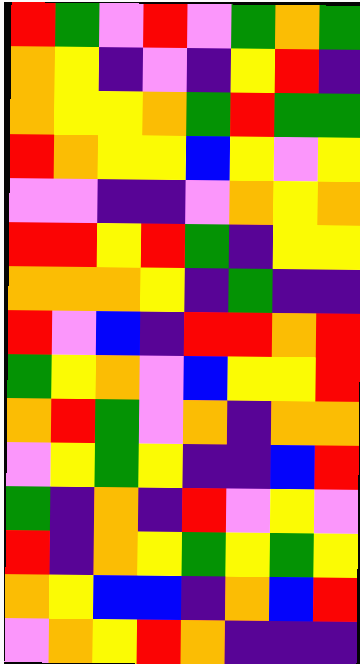[["red", "green", "violet", "red", "violet", "green", "orange", "green"], ["orange", "yellow", "indigo", "violet", "indigo", "yellow", "red", "indigo"], ["orange", "yellow", "yellow", "orange", "green", "red", "green", "green"], ["red", "orange", "yellow", "yellow", "blue", "yellow", "violet", "yellow"], ["violet", "violet", "indigo", "indigo", "violet", "orange", "yellow", "orange"], ["red", "red", "yellow", "red", "green", "indigo", "yellow", "yellow"], ["orange", "orange", "orange", "yellow", "indigo", "green", "indigo", "indigo"], ["red", "violet", "blue", "indigo", "red", "red", "orange", "red"], ["green", "yellow", "orange", "violet", "blue", "yellow", "yellow", "red"], ["orange", "red", "green", "violet", "orange", "indigo", "orange", "orange"], ["violet", "yellow", "green", "yellow", "indigo", "indigo", "blue", "red"], ["green", "indigo", "orange", "indigo", "red", "violet", "yellow", "violet"], ["red", "indigo", "orange", "yellow", "green", "yellow", "green", "yellow"], ["orange", "yellow", "blue", "blue", "indigo", "orange", "blue", "red"], ["violet", "orange", "yellow", "red", "orange", "indigo", "indigo", "indigo"]]